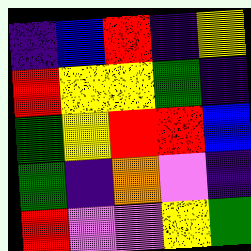[["indigo", "blue", "red", "indigo", "yellow"], ["red", "yellow", "yellow", "green", "indigo"], ["green", "yellow", "red", "red", "blue"], ["green", "indigo", "orange", "violet", "indigo"], ["red", "violet", "violet", "yellow", "green"]]